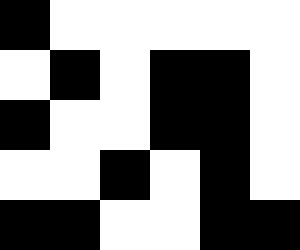[["black", "white", "white", "white", "white", "white"], ["white", "black", "white", "black", "black", "white"], ["black", "white", "white", "black", "black", "white"], ["white", "white", "black", "white", "black", "white"], ["black", "black", "white", "white", "black", "black"]]